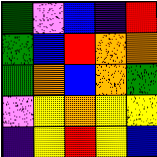[["green", "violet", "blue", "indigo", "red"], ["green", "blue", "red", "orange", "orange"], ["green", "orange", "blue", "orange", "green"], ["violet", "yellow", "orange", "yellow", "yellow"], ["indigo", "yellow", "red", "yellow", "blue"]]